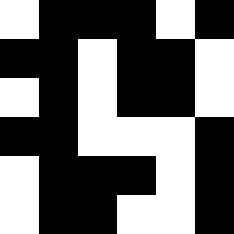[["white", "black", "black", "black", "white", "black"], ["black", "black", "white", "black", "black", "white"], ["white", "black", "white", "black", "black", "white"], ["black", "black", "white", "white", "white", "black"], ["white", "black", "black", "black", "white", "black"], ["white", "black", "black", "white", "white", "black"]]